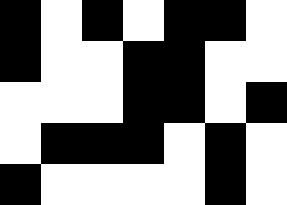[["black", "white", "black", "white", "black", "black", "white"], ["black", "white", "white", "black", "black", "white", "white"], ["white", "white", "white", "black", "black", "white", "black"], ["white", "black", "black", "black", "white", "black", "white"], ["black", "white", "white", "white", "white", "black", "white"]]